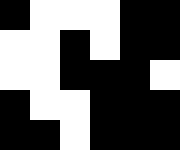[["black", "white", "white", "white", "black", "black"], ["white", "white", "black", "white", "black", "black"], ["white", "white", "black", "black", "black", "white"], ["black", "white", "white", "black", "black", "black"], ["black", "black", "white", "black", "black", "black"]]